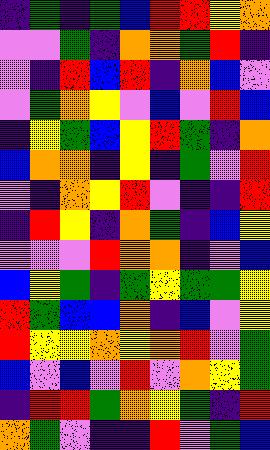[["indigo", "green", "indigo", "green", "blue", "red", "red", "yellow", "orange"], ["violet", "violet", "green", "indigo", "orange", "orange", "green", "red", "indigo"], ["violet", "indigo", "red", "blue", "red", "indigo", "orange", "blue", "violet"], ["violet", "green", "orange", "yellow", "violet", "blue", "violet", "red", "blue"], ["indigo", "yellow", "green", "blue", "yellow", "red", "green", "indigo", "orange"], ["blue", "orange", "orange", "indigo", "yellow", "indigo", "green", "violet", "red"], ["violet", "indigo", "orange", "yellow", "red", "violet", "indigo", "indigo", "red"], ["indigo", "red", "yellow", "indigo", "orange", "green", "indigo", "blue", "yellow"], ["violet", "violet", "violet", "red", "orange", "orange", "indigo", "violet", "blue"], ["blue", "yellow", "green", "indigo", "green", "yellow", "green", "green", "yellow"], ["red", "green", "blue", "blue", "orange", "indigo", "blue", "violet", "yellow"], ["red", "yellow", "yellow", "orange", "yellow", "orange", "red", "violet", "green"], ["blue", "violet", "blue", "violet", "red", "violet", "orange", "yellow", "green"], ["indigo", "red", "red", "green", "orange", "yellow", "green", "indigo", "red"], ["orange", "green", "violet", "indigo", "indigo", "red", "violet", "green", "blue"]]